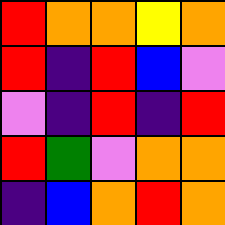[["red", "orange", "orange", "yellow", "orange"], ["red", "indigo", "red", "blue", "violet"], ["violet", "indigo", "red", "indigo", "red"], ["red", "green", "violet", "orange", "orange"], ["indigo", "blue", "orange", "red", "orange"]]